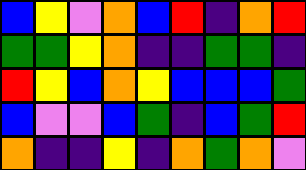[["blue", "yellow", "violet", "orange", "blue", "red", "indigo", "orange", "red"], ["green", "green", "yellow", "orange", "indigo", "indigo", "green", "green", "indigo"], ["red", "yellow", "blue", "orange", "yellow", "blue", "blue", "blue", "green"], ["blue", "violet", "violet", "blue", "green", "indigo", "blue", "green", "red"], ["orange", "indigo", "indigo", "yellow", "indigo", "orange", "green", "orange", "violet"]]